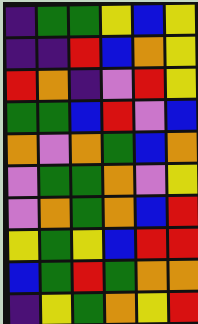[["indigo", "green", "green", "yellow", "blue", "yellow"], ["indigo", "indigo", "red", "blue", "orange", "yellow"], ["red", "orange", "indigo", "violet", "red", "yellow"], ["green", "green", "blue", "red", "violet", "blue"], ["orange", "violet", "orange", "green", "blue", "orange"], ["violet", "green", "green", "orange", "violet", "yellow"], ["violet", "orange", "green", "orange", "blue", "red"], ["yellow", "green", "yellow", "blue", "red", "red"], ["blue", "green", "red", "green", "orange", "orange"], ["indigo", "yellow", "green", "orange", "yellow", "red"]]